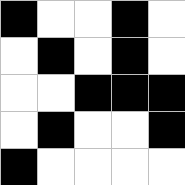[["black", "white", "white", "black", "white"], ["white", "black", "white", "black", "white"], ["white", "white", "black", "black", "black"], ["white", "black", "white", "white", "black"], ["black", "white", "white", "white", "white"]]